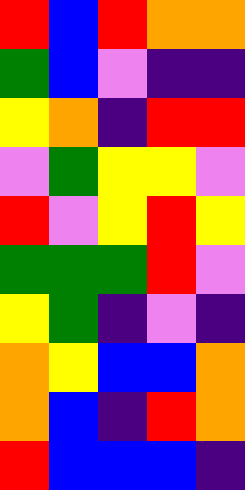[["red", "blue", "red", "orange", "orange"], ["green", "blue", "violet", "indigo", "indigo"], ["yellow", "orange", "indigo", "red", "red"], ["violet", "green", "yellow", "yellow", "violet"], ["red", "violet", "yellow", "red", "yellow"], ["green", "green", "green", "red", "violet"], ["yellow", "green", "indigo", "violet", "indigo"], ["orange", "yellow", "blue", "blue", "orange"], ["orange", "blue", "indigo", "red", "orange"], ["red", "blue", "blue", "blue", "indigo"]]